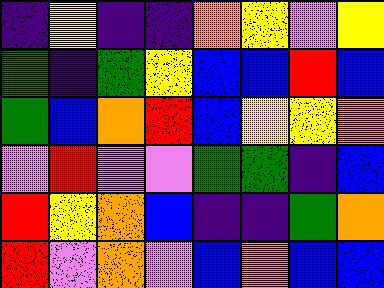[["indigo", "yellow", "indigo", "indigo", "orange", "yellow", "violet", "yellow"], ["green", "indigo", "green", "yellow", "blue", "blue", "red", "blue"], ["green", "blue", "orange", "red", "blue", "yellow", "yellow", "orange"], ["violet", "red", "violet", "violet", "green", "green", "indigo", "blue"], ["red", "yellow", "orange", "blue", "indigo", "indigo", "green", "orange"], ["red", "violet", "orange", "violet", "blue", "orange", "blue", "blue"]]